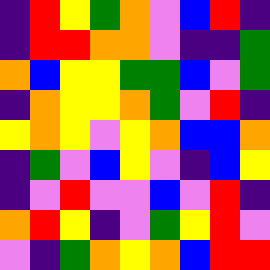[["indigo", "red", "yellow", "green", "orange", "violet", "blue", "red", "indigo"], ["indigo", "red", "red", "orange", "orange", "violet", "indigo", "indigo", "green"], ["orange", "blue", "yellow", "yellow", "green", "green", "blue", "violet", "green"], ["indigo", "orange", "yellow", "yellow", "orange", "green", "violet", "red", "indigo"], ["yellow", "orange", "yellow", "violet", "yellow", "orange", "blue", "blue", "orange"], ["indigo", "green", "violet", "blue", "yellow", "violet", "indigo", "blue", "yellow"], ["indigo", "violet", "red", "violet", "violet", "blue", "violet", "red", "indigo"], ["orange", "red", "yellow", "indigo", "violet", "green", "yellow", "red", "violet"], ["violet", "indigo", "green", "orange", "yellow", "orange", "blue", "red", "red"]]